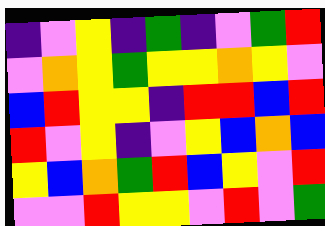[["indigo", "violet", "yellow", "indigo", "green", "indigo", "violet", "green", "red"], ["violet", "orange", "yellow", "green", "yellow", "yellow", "orange", "yellow", "violet"], ["blue", "red", "yellow", "yellow", "indigo", "red", "red", "blue", "red"], ["red", "violet", "yellow", "indigo", "violet", "yellow", "blue", "orange", "blue"], ["yellow", "blue", "orange", "green", "red", "blue", "yellow", "violet", "red"], ["violet", "violet", "red", "yellow", "yellow", "violet", "red", "violet", "green"]]